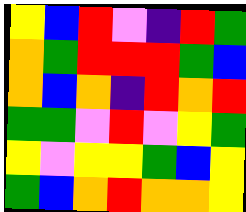[["yellow", "blue", "red", "violet", "indigo", "red", "green"], ["orange", "green", "red", "red", "red", "green", "blue"], ["orange", "blue", "orange", "indigo", "red", "orange", "red"], ["green", "green", "violet", "red", "violet", "yellow", "green"], ["yellow", "violet", "yellow", "yellow", "green", "blue", "yellow"], ["green", "blue", "orange", "red", "orange", "orange", "yellow"]]